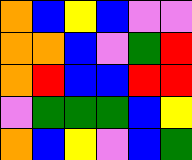[["orange", "blue", "yellow", "blue", "violet", "violet"], ["orange", "orange", "blue", "violet", "green", "red"], ["orange", "red", "blue", "blue", "red", "red"], ["violet", "green", "green", "green", "blue", "yellow"], ["orange", "blue", "yellow", "violet", "blue", "green"]]